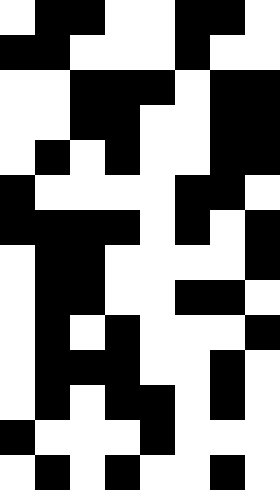[["white", "black", "black", "white", "white", "black", "black", "white"], ["black", "black", "white", "white", "white", "black", "white", "white"], ["white", "white", "black", "black", "black", "white", "black", "black"], ["white", "white", "black", "black", "white", "white", "black", "black"], ["white", "black", "white", "black", "white", "white", "black", "black"], ["black", "white", "white", "white", "white", "black", "black", "white"], ["black", "black", "black", "black", "white", "black", "white", "black"], ["white", "black", "black", "white", "white", "white", "white", "black"], ["white", "black", "black", "white", "white", "black", "black", "white"], ["white", "black", "white", "black", "white", "white", "white", "black"], ["white", "black", "black", "black", "white", "white", "black", "white"], ["white", "black", "white", "black", "black", "white", "black", "white"], ["black", "white", "white", "white", "black", "white", "white", "white"], ["white", "black", "white", "black", "white", "white", "black", "white"]]